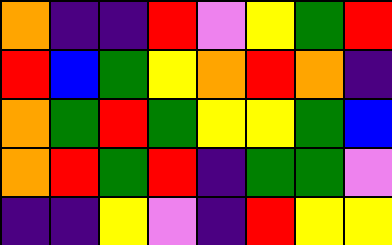[["orange", "indigo", "indigo", "red", "violet", "yellow", "green", "red"], ["red", "blue", "green", "yellow", "orange", "red", "orange", "indigo"], ["orange", "green", "red", "green", "yellow", "yellow", "green", "blue"], ["orange", "red", "green", "red", "indigo", "green", "green", "violet"], ["indigo", "indigo", "yellow", "violet", "indigo", "red", "yellow", "yellow"]]